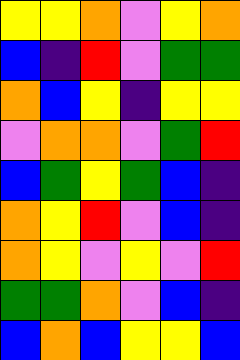[["yellow", "yellow", "orange", "violet", "yellow", "orange"], ["blue", "indigo", "red", "violet", "green", "green"], ["orange", "blue", "yellow", "indigo", "yellow", "yellow"], ["violet", "orange", "orange", "violet", "green", "red"], ["blue", "green", "yellow", "green", "blue", "indigo"], ["orange", "yellow", "red", "violet", "blue", "indigo"], ["orange", "yellow", "violet", "yellow", "violet", "red"], ["green", "green", "orange", "violet", "blue", "indigo"], ["blue", "orange", "blue", "yellow", "yellow", "blue"]]